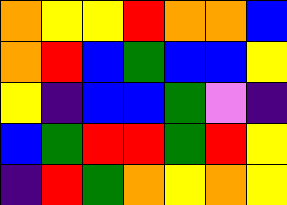[["orange", "yellow", "yellow", "red", "orange", "orange", "blue"], ["orange", "red", "blue", "green", "blue", "blue", "yellow"], ["yellow", "indigo", "blue", "blue", "green", "violet", "indigo"], ["blue", "green", "red", "red", "green", "red", "yellow"], ["indigo", "red", "green", "orange", "yellow", "orange", "yellow"]]